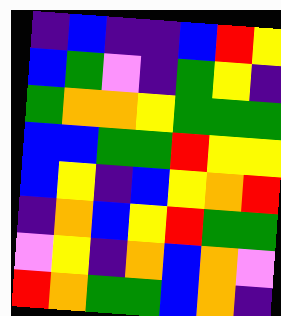[["indigo", "blue", "indigo", "indigo", "blue", "red", "yellow"], ["blue", "green", "violet", "indigo", "green", "yellow", "indigo"], ["green", "orange", "orange", "yellow", "green", "green", "green"], ["blue", "blue", "green", "green", "red", "yellow", "yellow"], ["blue", "yellow", "indigo", "blue", "yellow", "orange", "red"], ["indigo", "orange", "blue", "yellow", "red", "green", "green"], ["violet", "yellow", "indigo", "orange", "blue", "orange", "violet"], ["red", "orange", "green", "green", "blue", "orange", "indigo"]]